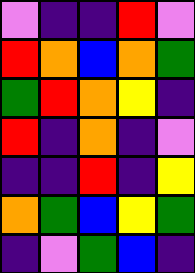[["violet", "indigo", "indigo", "red", "violet"], ["red", "orange", "blue", "orange", "green"], ["green", "red", "orange", "yellow", "indigo"], ["red", "indigo", "orange", "indigo", "violet"], ["indigo", "indigo", "red", "indigo", "yellow"], ["orange", "green", "blue", "yellow", "green"], ["indigo", "violet", "green", "blue", "indigo"]]